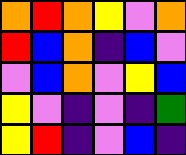[["orange", "red", "orange", "yellow", "violet", "orange"], ["red", "blue", "orange", "indigo", "blue", "violet"], ["violet", "blue", "orange", "violet", "yellow", "blue"], ["yellow", "violet", "indigo", "violet", "indigo", "green"], ["yellow", "red", "indigo", "violet", "blue", "indigo"]]